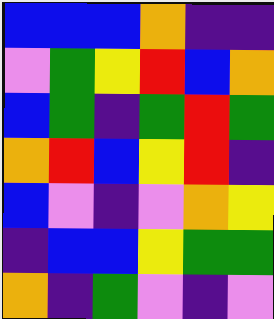[["blue", "blue", "blue", "orange", "indigo", "indigo"], ["violet", "green", "yellow", "red", "blue", "orange"], ["blue", "green", "indigo", "green", "red", "green"], ["orange", "red", "blue", "yellow", "red", "indigo"], ["blue", "violet", "indigo", "violet", "orange", "yellow"], ["indigo", "blue", "blue", "yellow", "green", "green"], ["orange", "indigo", "green", "violet", "indigo", "violet"]]